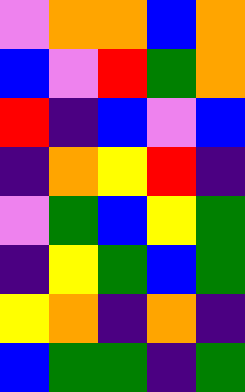[["violet", "orange", "orange", "blue", "orange"], ["blue", "violet", "red", "green", "orange"], ["red", "indigo", "blue", "violet", "blue"], ["indigo", "orange", "yellow", "red", "indigo"], ["violet", "green", "blue", "yellow", "green"], ["indigo", "yellow", "green", "blue", "green"], ["yellow", "orange", "indigo", "orange", "indigo"], ["blue", "green", "green", "indigo", "green"]]